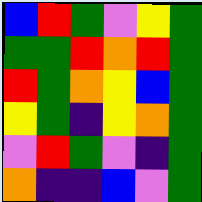[["blue", "red", "green", "violet", "yellow", "green"], ["green", "green", "red", "orange", "red", "green"], ["red", "green", "orange", "yellow", "blue", "green"], ["yellow", "green", "indigo", "yellow", "orange", "green"], ["violet", "red", "green", "violet", "indigo", "green"], ["orange", "indigo", "indigo", "blue", "violet", "green"]]